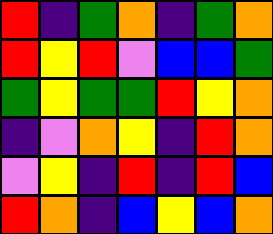[["red", "indigo", "green", "orange", "indigo", "green", "orange"], ["red", "yellow", "red", "violet", "blue", "blue", "green"], ["green", "yellow", "green", "green", "red", "yellow", "orange"], ["indigo", "violet", "orange", "yellow", "indigo", "red", "orange"], ["violet", "yellow", "indigo", "red", "indigo", "red", "blue"], ["red", "orange", "indigo", "blue", "yellow", "blue", "orange"]]